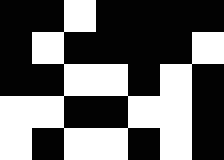[["black", "black", "white", "black", "black", "black", "black"], ["black", "white", "black", "black", "black", "black", "white"], ["black", "black", "white", "white", "black", "white", "black"], ["white", "white", "black", "black", "white", "white", "black"], ["white", "black", "white", "white", "black", "white", "black"]]